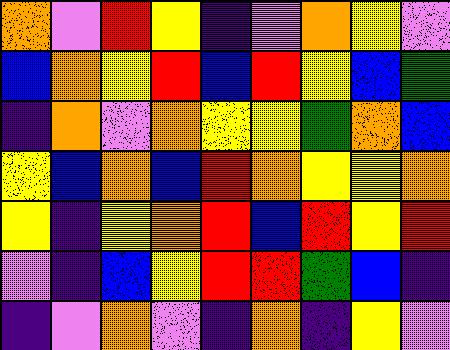[["orange", "violet", "red", "yellow", "indigo", "violet", "orange", "yellow", "violet"], ["blue", "orange", "yellow", "red", "blue", "red", "yellow", "blue", "green"], ["indigo", "orange", "violet", "orange", "yellow", "yellow", "green", "orange", "blue"], ["yellow", "blue", "orange", "blue", "red", "orange", "yellow", "yellow", "orange"], ["yellow", "indigo", "yellow", "orange", "red", "blue", "red", "yellow", "red"], ["violet", "indigo", "blue", "yellow", "red", "red", "green", "blue", "indigo"], ["indigo", "violet", "orange", "violet", "indigo", "orange", "indigo", "yellow", "violet"]]